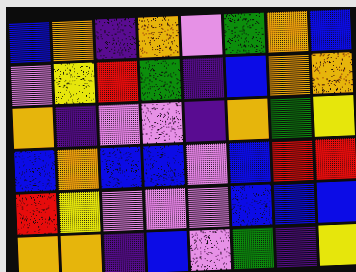[["blue", "orange", "indigo", "orange", "violet", "green", "orange", "blue"], ["violet", "yellow", "red", "green", "indigo", "blue", "orange", "orange"], ["orange", "indigo", "violet", "violet", "indigo", "orange", "green", "yellow"], ["blue", "orange", "blue", "blue", "violet", "blue", "red", "red"], ["red", "yellow", "violet", "violet", "violet", "blue", "blue", "blue"], ["orange", "orange", "indigo", "blue", "violet", "green", "indigo", "yellow"]]